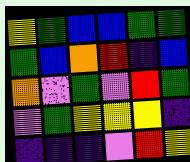[["yellow", "green", "blue", "blue", "green", "green"], ["green", "blue", "orange", "red", "indigo", "blue"], ["orange", "violet", "green", "violet", "red", "green"], ["violet", "green", "yellow", "yellow", "yellow", "indigo"], ["indigo", "indigo", "indigo", "violet", "red", "yellow"]]